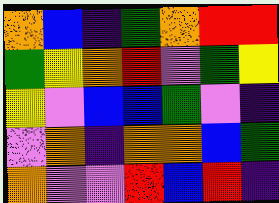[["orange", "blue", "indigo", "green", "orange", "red", "red"], ["green", "yellow", "orange", "red", "violet", "green", "yellow"], ["yellow", "violet", "blue", "blue", "green", "violet", "indigo"], ["violet", "orange", "indigo", "orange", "orange", "blue", "green"], ["orange", "violet", "violet", "red", "blue", "red", "indigo"]]